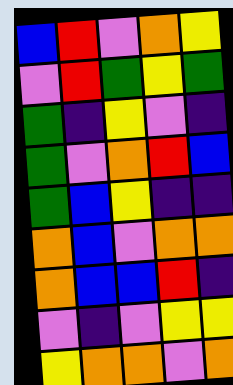[["blue", "red", "violet", "orange", "yellow"], ["violet", "red", "green", "yellow", "green"], ["green", "indigo", "yellow", "violet", "indigo"], ["green", "violet", "orange", "red", "blue"], ["green", "blue", "yellow", "indigo", "indigo"], ["orange", "blue", "violet", "orange", "orange"], ["orange", "blue", "blue", "red", "indigo"], ["violet", "indigo", "violet", "yellow", "yellow"], ["yellow", "orange", "orange", "violet", "orange"]]